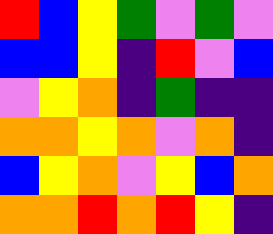[["red", "blue", "yellow", "green", "violet", "green", "violet"], ["blue", "blue", "yellow", "indigo", "red", "violet", "blue"], ["violet", "yellow", "orange", "indigo", "green", "indigo", "indigo"], ["orange", "orange", "yellow", "orange", "violet", "orange", "indigo"], ["blue", "yellow", "orange", "violet", "yellow", "blue", "orange"], ["orange", "orange", "red", "orange", "red", "yellow", "indigo"]]